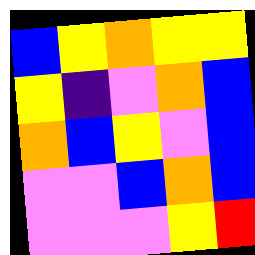[["blue", "yellow", "orange", "yellow", "yellow"], ["yellow", "indigo", "violet", "orange", "blue"], ["orange", "blue", "yellow", "violet", "blue"], ["violet", "violet", "blue", "orange", "blue"], ["violet", "violet", "violet", "yellow", "red"]]